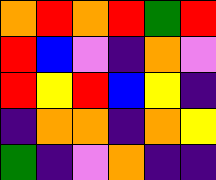[["orange", "red", "orange", "red", "green", "red"], ["red", "blue", "violet", "indigo", "orange", "violet"], ["red", "yellow", "red", "blue", "yellow", "indigo"], ["indigo", "orange", "orange", "indigo", "orange", "yellow"], ["green", "indigo", "violet", "orange", "indigo", "indigo"]]